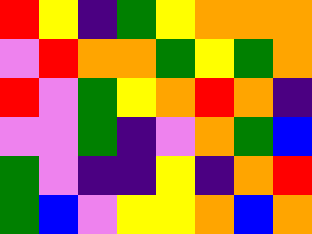[["red", "yellow", "indigo", "green", "yellow", "orange", "orange", "orange"], ["violet", "red", "orange", "orange", "green", "yellow", "green", "orange"], ["red", "violet", "green", "yellow", "orange", "red", "orange", "indigo"], ["violet", "violet", "green", "indigo", "violet", "orange", "green", "blue"], ["green", "violet", "indigo", "indigo", "yellow", "indigo", "orange", "red"], ["green", "blue", "violet", "yellow", "yellow", "orange", "blue", "orange"]]